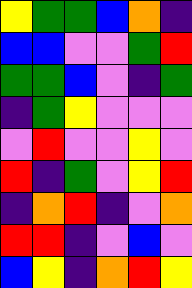[["yellow", "green", "green", "blue", "orange", "indigo"], ["blue", "blue", "violet", "violet", "green", "red"], ["green", "green", "blue", "violet", "indigo", "green"], ["indigo", "green", "yellow", "violet", "violet", "violet"], ["violet", "red", "violet", "violet", "yellow", "violet"], ["red", "indigo", "green", "violet", "yellow", "red"], ["indigo", "orange", "red", "indigo", "violet", "orange"], ["red", "red", "indigo", "violet", "blue", "violet"], ["blue", "yellow", "indigo", "orange", "red", "yellow"]]